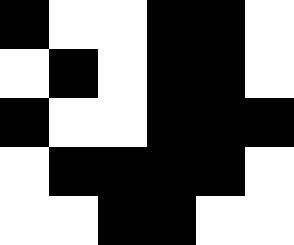[["black", "white", "white", "black", "black", "white"], ["white", "black", "white", "black", "black", "white"], ["black", "white", "white", "black", "black", "black"], ["white", "black", "black", "black", "black", "white"], ["white", "white", "black", "black", "white", "white"]]